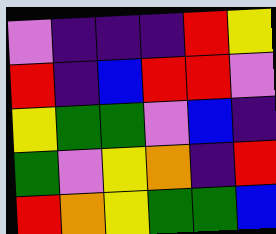[["violet", "indigo", "indigo", "indigo", "red", "yellow"], ["red", "indigo", "blue", "red", "red", "violet"], ["yellow", "green", "green", "violet", "blue", "indigo"], ["green", "violet", "yellow", "orange", "indigo", "red"], ["red", "orange", "yellow", "green", "green", "blue"]]